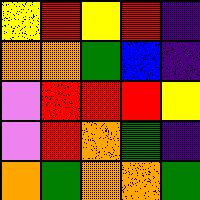[["yellow", "red", "yellow", "red", "indigo"], ["orange", "orange", "green", "blue", "indigo"], ["violet", "red", "red", "red", "yellow"], ["violet", "red", "orange", "green", "indigo"], ["orange", "green", "orange", "orange", "green"]]